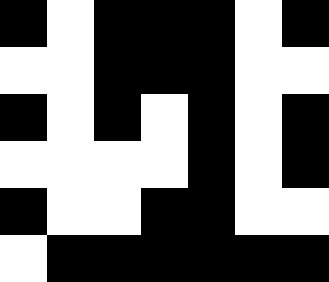[["black", "white", "black", "black", "black", "white", "black"], ["white", "white", "black", "black", "black", "white", "white"], ["black", "white", "black", "white", "black", "white", "black"], ["white", "white", "white", "white", "black", "white", "black"], ["black", "white", "white", "black", "black", "white", "white"], ["white", "black", "black", "black", "black", "black", "black"]]